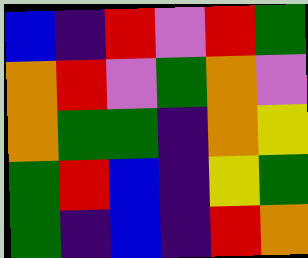[["blue", "indigo", "red", "violet", "red", "green"], ["orange", "red", "violet", "green", "orange", "violet"], ["orange", "green", "green", "indigo", "orange", "yellow"], ["green", "red", "blue", "indigo", "yellow", "green"], ["green", "indigo", "blue", "indigo", "red", "orange"]]